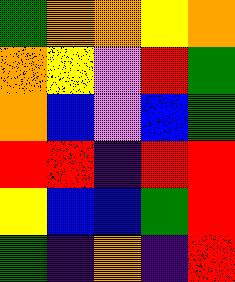[["green", "orange", "orange", "yellow", "orange"], ["orange", "yellow", "violet", "red", "green"], ["orange", "blue", "violet", "blue", "green"], ["red", "red", "indigo", "red", "red"], ["yellow", "blue", "blue", "green", "red"], ["green", "indigo", "orange", "indigo", "red"]]